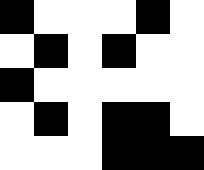[["black", "white", "white", "white", "black", "white"], ["white", "black", "white", "black", "white", "white"], ["black", "white", "white", "white", "white", "white"], ["white", "black", "white", "black", "black", "white"], ["white", "white", "white", "black", "black", "black"]]